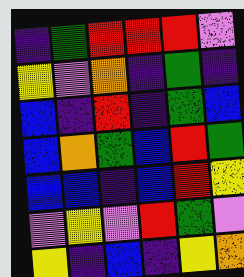[["indigo", "green", "red", "red", "red", "violet"], ["yellow", "violet", "orange", "indigo", "green", "indigo"], ["blue", "indigo", "red", "indigo", "green", "blue"], ["blue", "orange", "green", "blue", "red", "green"], ["blue", "blue", "indigo", "blue", "red", "yellow"], ["violet", "yellow", "violet", "red", "green", "violet"], ["yellow", "indigo", "blue", "indigo", "yellow", "orange"]]